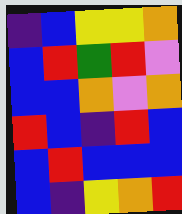[["indigo", "blue", "yellow", "yellow", "orange"], ["blue", "red", "green", "red", "violet"], ["blue", "blue", "orange", "violet", "orange"], ["red", "blue", "indigo", "red", "blue"], ["blue", "red", "blue", "blue", "blue"], ["blue", "indigo", "yellow", "orange", "red"]]